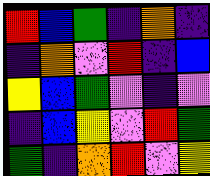[["red", "blue", "green", "indigo", "orange", "indigo"], ["indigo", "orange", "violet", "red", "indigo", "blue"], ["yellow", "blue", "green", "violet", "indigo", "violet"], ["indigo", "blue", "yellow", "violet", "red", "green"], ["green", "indigo", "orange", "red", "violet", "yellow"]]